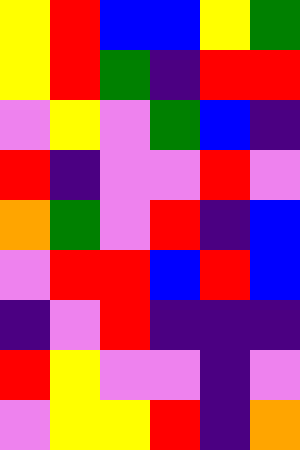[["yellow", "red", "blue", "blue", "yellow", "green"], ["yellow", "red", "green", "indigo", "red", "red"], ["violet", "yellow", "violet", "green", "blue", "indigo"], ["red", "indigo", "violet", "violet", "red", "violet"], ["orange", "green", "violet", "red", "indigo", "blue"], ["violet", "red", "red", "blue", "red", "blue"], ["indigo", "violet", "red", "indigo", "indigo", "indigo"], ["red", "yellow", "violet", "violet", "indigo", "violet"], ["violet", "yellow", "yellow", "red", "indigo", "orange"]]